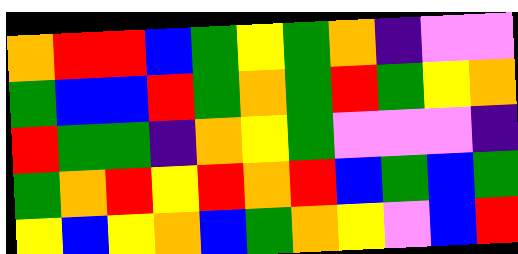[["orange", "red", "red", "blue", "green", "yellow", "green", "orange", "indigo", "violet", "violet"], ["green", "blue", "blue", "red", "green", "orange", "green", "red", "green", "yellow", "orange"], ["red", "green", "green", "indigo", "orange", "yellow", "green", "violet", "violet", "violet", "indigo"], ["green", "orange", "red", "yellow", "red", "orange", "red", "blue", "green", "blue", "green"], ["yellow", "blue", "yellow", "orange", "blue", "green", "orange", "yellow", "violet", "blue", "red"]]